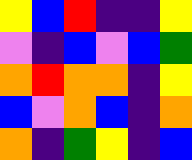[["yellow", "blue", "red", "indigo", "indigo", "yellow"], ["violet", "indigo", "blue", "violet", "blue", "green"], ["orange", "red", "orange", "orange", "indigo", "yellow"], ["blue", "violet", "orange", "blue", "indigo", "orange"], ["orange", "indigo", "green", "yellow", "indigo", "blue"]]